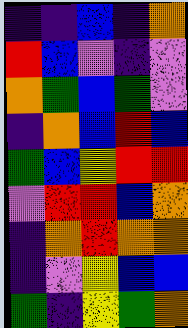[["indigo", "indigo", "blue", "indigo", "orange"], ["red", "blue", "violet", "indigo", "violet"], ["orange", "green", "blue", "green", "violet"], ["indigo", "orange", "blue", "red", "blue"], ["green", "blue", "yellow", "red", "red"], ["violet", "red", "red", "blue", "orange"], ["indigo", "orange", "red", "orange", "orange"], ["indigo", "violet", "yellow", "blue", "blue"], ["green", "indigo", "yellow", "green", "orange"]]